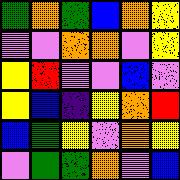[["green", "orange", "green", "blue", "orange", "yellow"], ["violet", "violet", "orange", "orange", "violet", "yellow"], ["yellow", "red", "violet", "violet", "blue", "violet"], ["yellow", "blue", "indigo", "yellow", "orange", "red"], ["blue", "green", "yellow", "violet", "orange", "yellow"], ["violet", "green", "green", "orange", "violet", "blue"]]